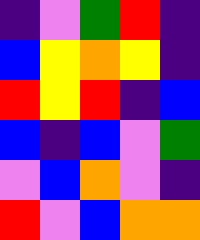[["indigo", "violet", "green", "red", "indigo"], ["blue", "yellow", "orange", "yellow", "indigo"], ["red", "yellow", "red", "indigo", "blue"], ["blue", "indigo", "blue", "violet", "green"], ["violet", "blue", "orange", "violet", "indigo"], ["red", "violet", "blue", "orange", "orange"]]